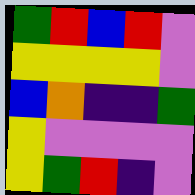[["green", "red", "blue", "red", "violet"], ["yellow", "yellow", "yellow", "yellow", "violet"], ["blue", "orange", "indigo", "indigo", "green"], ["yellow", "violet", "violet", "violet", "violet"], ["yellow", "green", "red", "indigo", "violet"]]